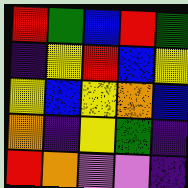[["red", "green", "blue", "red", "green"], ["indigo", "yellow", "red", "blue", "yellow"], ["yellow", "blue", "yellow", "orange", "blue"], ["orange", "indigo", "yellow", "green", "indigo"], ["red", "orange", "violet", "violet", "indigo"]]